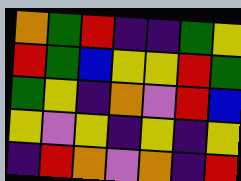[["orange", "green", "red", "indigo", "indigo", "green", "yellow"], ["red", "green", "blue", "yellow", "yellow", "red", "green"], ["green", "yellow", "indigo", "orange", "violet", "red", "blue"], ["yellow", "violet", "yellow", "indigo", "yellow", "indigo", "yellow"], ["indigo", "red", "orange", "violet", "orange", "indigo", "red"]]